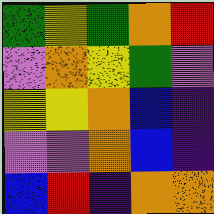[["green", "yellow", "green", "orange", "red"], ["violet", "orange", "yellow", "green", "violet"], ["yellow", "yellow", "orange", "blue", "indigo"], ["violet", "violet", "orange", "blue", "indigo"], ["blue", "red", "indigo", "orange", "orange"]]